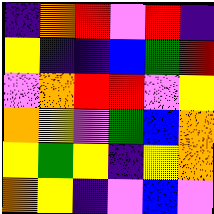[["indigo", "orange", "red", "violet", "red", "indigo"], ["yellow", "indigo", "indigo", "blue", "green", "red"], ["violet", "orange", "red", "red", "violet", "yellow"], ["orange", "yellow", "violet", "green", "blue", "orange"], ["yellow", "green", "yellow", "indigo", "yellow", "orange"], ["orange", "yellow", "indigo", "violet", "blue", "violet"]]